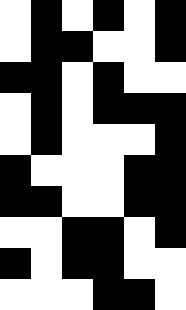[["white", "black", "white", "black", "white", "black"], ["white", "black", "black", "white", "white", "black"], ["black", "black", "white", "black", "white", "white"], ["white", "black", "white", "black", "black", "black"], ["white", "black", "white", "white", "white", "black"], ["black", "white", "white", "white", "black", "black"], ["black", "black", "white", "white", "black", "black"], ["white", "white", "black", "black", "white", "black"], ["black", "white", "black", "black", "white", "white"], ["white", "white", "white", "black", "black", "white"]]